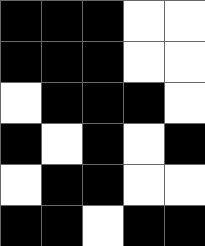[["black", "black", "black", "white", "white"], ["black", "black", "black", "white", "white"], ["white", "black", "black", "black", "white"], ["black", "white", "black", "white", "black"], ["white", "black", "black", "white", "white"], ["black", "black", "white", "black", "black"]]